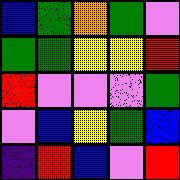[["blue", "green", "orange", "green", "violet"], ["green", "green", "yellow", "yellow", "red"], ["red", "violet", "violet", "violet", "green"], ["violet", "blue", "yellow", "green", "blue"], ["indigo", "red", "blue", "violet", "red"]]